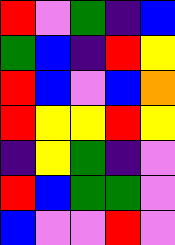[["red", "violet", "green", "indigo", "blue"], ["green", "blue", "indigo", "red", "yellow"], ["red", "blue", "violet", "blue", "orange"], ["red", "yellow", "yellow", "red", "yellow"], ["indigo", "yellow", "green", "indigo", "violet"], ["red", "blue", "green", "green", "violet"], ["blue", "violet", "violet", "red", "violet"]]